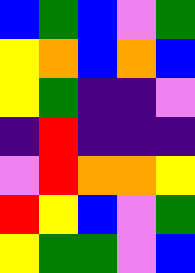[["blue", "green", "blue", "violet", "green"], ["yellow", "orange", "blue", "orange", "blue"], ["yellow", "green", "indigo", "indigo", "violet"], ["indigo", "red", "indigo", "indigo", "indigo"], ["violet", "red", "orange", "orange", "yellow"], ["red", "yellow", "blue", "violet", "green"], ["yellow", "green", "green", "violet", "blue"]]